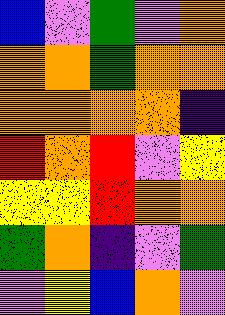[["blue", "violet", "green", "violet", "orange"], ["orange", "orange", "green", "orange", "orange"], ["orange", "orange", "orange", "orange", "indigo"], ["red", "orange", "red", "violet", "yellow"], ["yellow", "yellow", "red", "orange", "orange"], ["green", "orange", "indigo", "violet", "green"], ["violet", "yellow", "blue", "orange", "violet"]]